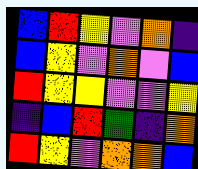[["blue", "red", "yellow", "violet", "orange", "indigo"], ["blue", "yellow", "violet", "orange", "violet", "blue"], ["red", "yellow", "yellow", "violet", "violet", "yellow"], ["indigo", "blue", "red", "green", "indigo", "orange"], ["red", "yellow", "violet", "orange", "orange", "blue"]]